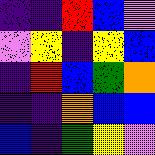[["indigo", "indigo", "red", "blue", "violet"], ["violet", "yellow", "indigo", "yellow", "blue"], ["indigo", "red", "blue", "green", "orange"], ["indigo", "indigo", "orange", "blue", "blue"], ["blue", "indigo", "green", "yellow", "violet"]]